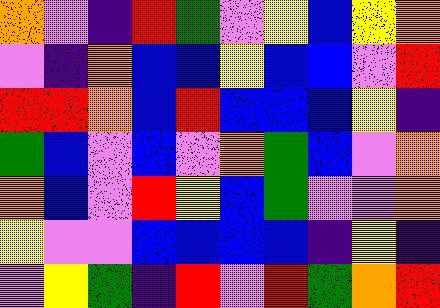[["orange", "violet", "indigo", "red", "green", "violet", "yellow", "blue", "yellow", "orange"], ["violet", "indigo", "orange", "blue", "blue", "yellow", "blue", "blue", "violet", "red"], ["red", "red", "orange", "blue", "red", "blue", "blue", "blue", "yellow", "indigo"], ["green", "blue", "violet", "blue", "violet", "orange", "green", "blue", "violet", "orange"], ["orange", "blue", "violet", "red", "yellow", "blue", "green", "violet", "violet", "orange"], ["yellow", "violet", "violet", "blue", "blue", "blue", "blue", "indigo", "yellow", "indigo"], ["violet", "yellow", "green", "indigo", "red", "violet", "red", "green", "orange", "red"]]